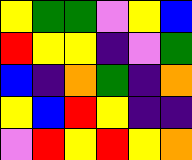[["yellow", "green", "green", "violet", "yellow", "blue"], ["red", "yellow", "yellow", "indigo", "violet", "green"], ["blue", "indigo", "orange", "green", "indigo", "orange"], ["yellow", "blue", "red", "yellow", "indigo", "indigo"], ["violet", "red", "yellow", "red", "yellow", "orange"]]